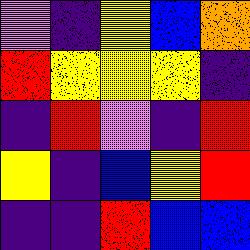[["violet", "indigo", "yellow", "blue", "orange"], ["red", "yellow", "yellow", "yellow", "indigo"], ["indigo", "red", "violet", "indigo", "red"], ["yellow", "indigo", "blue", "yellow", "red"], ["indigo", "indigo", "red", "blue", "blue"]]